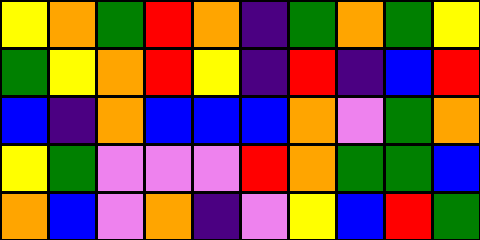[["yellow", "orange", "green", "red", "orange", "indigo", "green", "orange", "green", "yellow"], ["green", "yellow", "orange", "red", "yellow", "indigo", "red", "indigo", "blue", "red"], ["blue", "indigo", "orange", "blue", "blue", "blue", "orange", "violet", "green", "orange"], ["yellow", "green", "violet", "violet", "violet", "red", "orange", "green", "green", "blue"], ["orange", "blue", "violet", "orange", "indigo", "violet", "yellow", "blue", "red", "green"]]